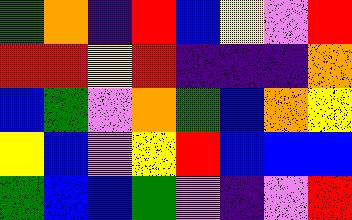[["green", "orange", "indigo", "red", "blue", "yellow", "violet", "red"], ["red", "red", "yellow", "red", "indigo", "indigo", "indigo", "orange"], ["blue", "green", "violet", "orange", "green", "blue", "orange", "yellow"], ["yellow", "blue", "violet", "yellow", "red", "blue", "blue", "blue"], ["green", "blue", "blue", "green", "violet", "indigo", "violet", "red"]]